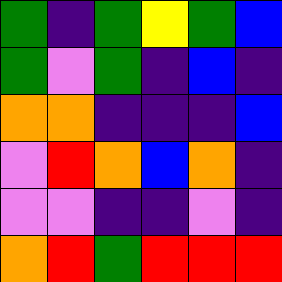[["green", "indigo", "green", "yellow", "green", "blue"], ["green", "violet", "green", "indigo", "blue", "indigo"], ["orange", "orange", "indigo", "indigo", "indigo", "blue"], ["violet", "red", "orange", "blue", "orange", "indigo"], ["violet", "violet", "indigo", "indigo", "violet", "indigo"], ["orange", "red", "green", "red", "red", "red"]]